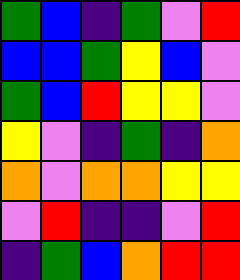[["green", "blue", "indigo", "green", "violet", "red"], ["blue", "blue", "green", "yellow", "blue", "violet"], ["green", "blue", "red", "yellow", "yellow", "violet"], ["yellow", "violet", "indigo", "green", "indigo", "orange"], ["orange", "violet", "orange", "orange", "yellow", "yellow"], ["violet", "red", "indigo", "indigo", "violet", "red"], ["indigo", "green", "blue", "orange", "red", "red"]]